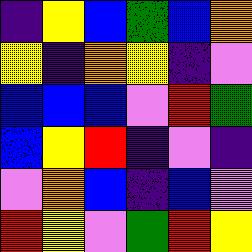[["indigo", "yellow", "blue", "green", "blue", "orange"], ["yellow", "indigo", "orange", "yellow", "indigo", "violet"], ["blue", "blue", "blue", "violet", "red", "green"], ["blue", "yellow", "red", "indigo", "violet", "indigo"], ["violet", "orange", "blue", "indigo", "blue", "violet"], ["red", "yellow", "violet", "green", "red", "yellow"]]